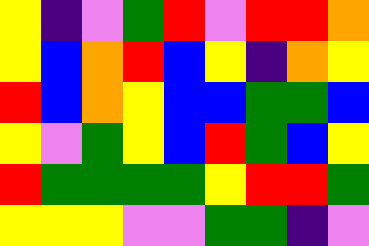[["yellow", "indigo", "violet", "green", "red", "violet", "red", "red", "orange"], ["yellow", "blue", "orange", "red", "blue", "yellow", "indigo", "orange", "yellow"], ["red", "blue", "orange", "yellow", "blue", "blue", "green", "green", "blue"], ["yellow", "violet", "green", "yellow", "blue", "red", "green", "blue", "yellow"], ["red", "green", "green", "green", "green", "yellow", "red", "red", "green"], ["yellow", "yellow", "yellow", "violet", "violet", "green", "green", "indigo", "violet"]]